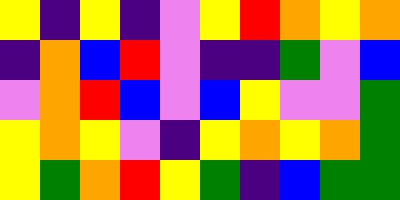[["yellow", "indigo", "yellow", "indigo", "violet", "yellow", "red", "orange", "yellow", "orange"], ["indigo", "orange", "blue", "red", "violet", "indigo", "indigo", "green", "violet", "blue"], ["violet", "orange", "red", "blue", "violet", "blue", "yellow", "violet", "violet", "green"], ["yellow", "orange", "yellow", "violet", "indigo", "yellow", "orange", "yellow", "orange", "green"], ["yellow", "green", "orange", "red", "yellow", "green", "indigo", "blue", "green", "green"]]